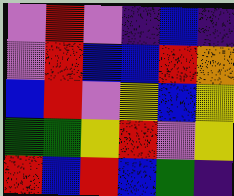[["violet", "red", "violet", "indigo", "blue", "indigo"], ["violet", "red", "blue", "blue", "red", "orange"], ["blue", "red", "violet", "yellow", "blue", "yellow"], ["green", "green", "yellow", "red", "violet", "yellow"], ["red", "blue", "red", "blue", "green", "indigo"]]